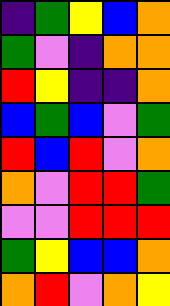[["indigo", "green", "yellow", "blue", "orange"], ["green", "violet", "indigo", "orange", "orange"], ["red", "yellow", "indigo", "indigo", "orange"], ["blue", "green", "blue", "violet", "green"], ["red", "blue", "red", "violet", "orange"], ["orange", "violet", "red", "red", "green"], ["violet", "violet", "red", "red", "red"], ["green", "yellow", "blue", "blue", "orange"], ["orange", "red", "violet", "orange", "yellow"]]